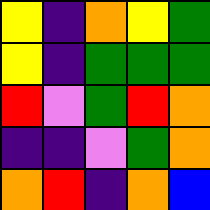[["yellow", "indigo", "orange", "yellow", "green"], ["yellow", "indigo", "green", "green", "green"], ["red", "violet", "green", "red", "orange"], ["indigo", "indigo", "violet", "green", "orange"], ["orange", "red", "indigo", "orange", "blue"]]